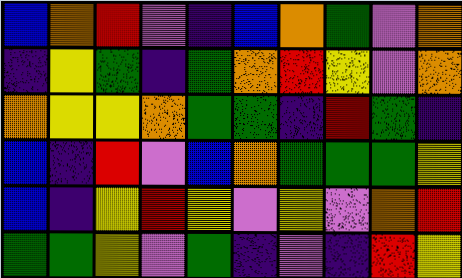[["blue", "orange", "red", "violet", "indigo", "blue", "orange", "green", "violet", "orange"], ["indigo", "yellow", "green", "indigo", "green", "orange", "red", "yellow", "violet", "orange"], ["orange", "yellow", "yellow", "orange", "green", "green", "indigo", "red", "green", "indigo"], ["blue", "indigo", "red", "violet", "blue", "orange", "green", "green", "green", "yellow"], ["blue", "indigo", "yellow", "red", "yellow", "violet", "yellow", "violet", "orange", "red"], ["green", "green", "yellow", "violet", "green", "indigo", "violet", "indigo", "red", "yellow"]]